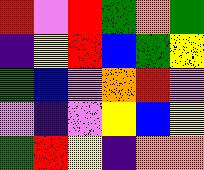[["red", "violet", "red", "green", "orange", "green"], ["indigo", "yellow", "red", "blue", "green", "yellow"], ["green", "blue", "violet", "orange", "red", "violet"], ["violet", "indigo", "violet", "yellow", "blue", "yellow"], ["green", "red", "yellow", "indigo", "orange", "orange"]]